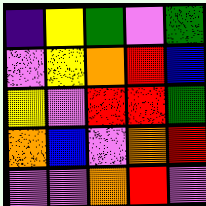[["indigo", "yellow", "green", "violet", "green"], ["violet", "yellow", "orange", "red", "blue"], ["yellow", "violet", "red", "red", "green"], ["orange", "blue", "violet", "orange", "red"], ["violet", "violet", "orange", "red", "violet"]]